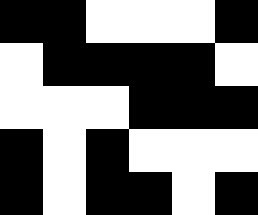[["black", "black", "white", "white", "white", "black"], ["white", "black", "black", "black", "black", "white"], ["white", "white", "white", "black", "black", "black"], ["black", "white", "black", "white", "white", "white"], ["black", "white", "black", "black", "white", "black"]]